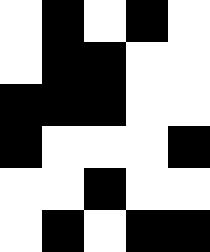[["white", "black", "white", "black", "white"], ["white", "black", "black", "white", "white"], ["black", "black", "black", "white", "white"], ["black", "white", "white", "white", "black"], ["white", "white", "black", "white", "white"], ["white", "black", "white", "black", "black"]]